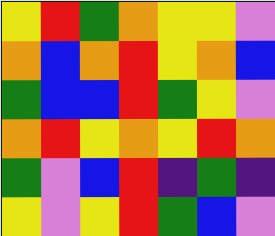[["yellow", "red", "green", "orange", "yellow", "yellow", "violet"], ["orange", "blue", "orange", "red", "yellow", "orange", "blue"], ["green", "blue", "blue", "red", "green", "yellow", "violet"], ["orange", "red", "yellow", "orange", "yellow", "red", "orange"], ["green", "violet", "blue", "red", "indigo", "green", "indigo"], ["yellow", "violet", "yellow", "red", "green", "blue", "violet"]]